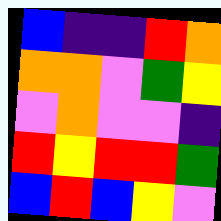[["blue", "indigo", "indigo", "red", "orange"], ["orange", "orange", "violet", "green", "yellow"], ["violet", "orange", "violet", "violet", "indigo"], ["red", "yellow", "red", "red", "green"], ["blue", "red", "blue", "yellow", "violet"]]